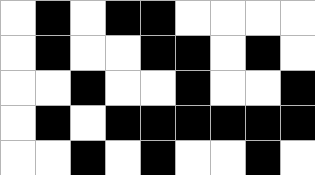[["white", "black", "white", "black", "black", "white", "white", "white", "white"], ["white", "black", "white", "white", "black", "black", "white", "black", "white"], ["white", "white", "black", "white", "white", "black", "white", "white", "black"], ["white", "black", "white", "black", "black", "black", "black", "black", "black"], ["white", "white", "black", "white", "black", "white", "white", "black", "white"]]